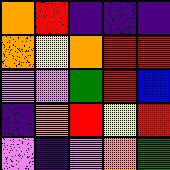[["orange", "red", "indigo", "indigo", "indigo"], ["orange", "yellow", "orange", "red", "red"], ["violet", "violet", "green", "red", "blue"], ["indigo", "orange", "red", "yellow", "red"], ["violet", "indigo", "violet", "orange", "green"]]